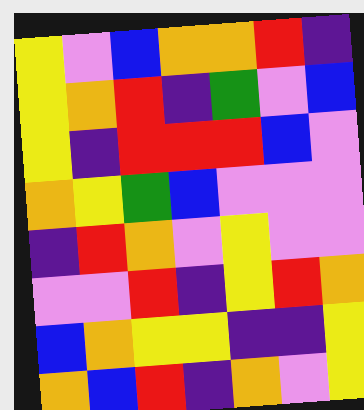[["yellow", "violet", "blue", "orange", "orange", "red", "indigo"], ["yellow", "orange", "red", "indigo", "green", "violet", "blue"], ["yellow", "indigo", "red", "red", "red", "blue", "violet"], ["orange", "yellow", "green", "blue", "violet", "violet", "violet"], ["indigo", "red", "orange", "violet", "yellow", "violet", "violet"], ["violet", "violet", "red", "indigo", "yellow", "red", "orange"], ["blue", "orange", "yellow", "yellow", "indigo", "indigo", "yellow"], ["orange", "blue", "red", "indigo", "orange", "violet", "yellow"]]